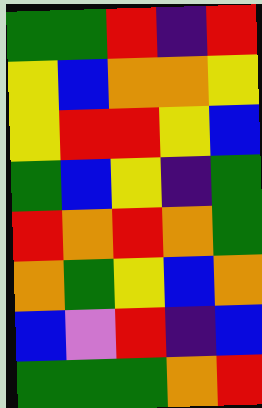[["green", "green", "red", "indigo", "red"], ["yellow", "blue", "orange", "orange", "yellow"], ["yellow", "red", "red", "yellow", "blue"], ["green", "blue", "yellow", "indigo", "green"], ["red", "orange", "red", "orange", "green"], ["orange", "green", "yellow", "blue", "orange"], ["blue", "violet", "red", "indigo", "blue"], ["green", "green", "green", "orange", "red"]]